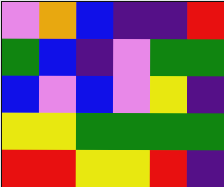[["violet", "orange", "blue", "indigo", "indigo", "red"], ["green", "blue", "indigo", "violet", "green", "green"], ["blue", "violet", "blue", "violet", "yellow", "indigo"], ["yellow", "yellow", "green", "green", "green", "green"], ["red", "red", "yellow", "yellow", "red", "indigo"]]